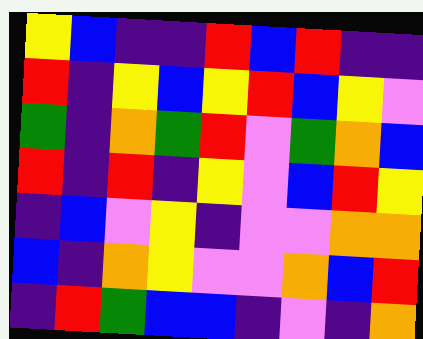[["yellow", "blue", "indigo", "indigo", "red", "blue", "red", "indigo", "indigo"], ["red", "indigo", "yellow", "blue", "yellow", "red", "blue", "yellow", "violet"], ["green", "indigo", "orange", "green", "red", "violet", "green", "orange", "blue"], ["red", "indigo", "red", "indigo", "yellow", "violet", "blue", "red", "yellow"], ["indigo", "blue", "violet", "yellow", "indigo", "violet", "violet", "orange", "orange"], ["blue", "indigo", "orange", "yellow", "violet", "violet", "orange", "blue", "red"], ["indigo", "red", "green", "blue", "blue", "indigo", "violet", "indigo", "orange"]]